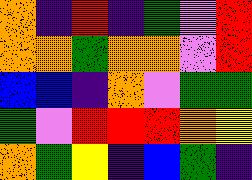[["orange", "indigo", "red", "indigo", "green", "violet", "red"], ["orange", "orange", "green", "orange", "orange", "violet", "red"], ["blue", "blue", "indigo", "orange", "violet", "green", "green"], ["green", "violet", "red", "red", "red", "orange", "yellow"], ["orange", "green", "yellow", "indigo", "blue", "green", "indigo"]]